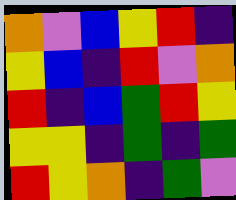[["orange", "violet", "blue", "yellow", "red", "indigo"], ["yellow", "blue", "indigo", "red", "violet", "orange"], ["red", "indigo", "blue", "green", "red", "yellow"], ["yellow", "yellow", "indigo", "green", "indigo", "green"], ["red", "yellow", "orange", "indigo", "green", "violet"]]